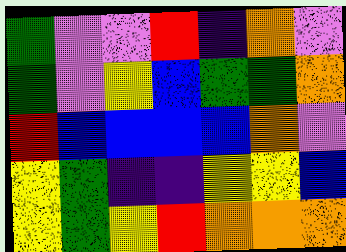[["green", "violet", "violet", "red", "indigo", "orange", "violet"], ["green", "violet", "yellow", "blue", "green", "green", "orange"], ["red", "blue", "blue", "blue", "blue", "orange", "violet"], ["yellow", "green", "indigo", "indigo", "yellow", "yellow", "blue"], ["yellow", "green", "yellow", "red", "orange", "orange", "orange"]]